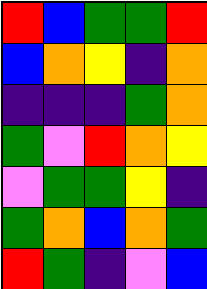[["red", "blue", "green", "green", "red"], ["blue", "orange", "yellow", "indigo", "orange"], ["indigo", "indigo", "indigo", "green", "orange"], ["green", "violet", "red", "orange", "yellow"], ["violet", "green", "green", "yellow", "indigo"], ["green", "orange", "blue", "orange", "green"], ["red", "green", "indigo", "violet", "blue"]]